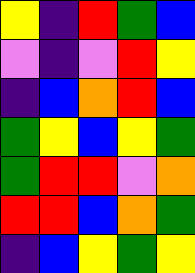[["yellow", "indigo", "red", "green", "blue"], ["violet", "indigo", "violet", "red", "yellow"], ["indigo", "blue", "orange", "red", "blue"], ["green", "yellow", "blue", "yellow", "green"], ["green", "red", "red", "violet", "orange"], ["red", "red", "blue", "orange", "green"], ["indigo", "blue", "yellow", "green", "yellow"]]